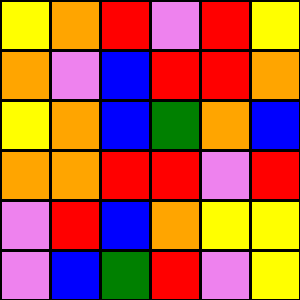[["yellow", "orange", "red", "violet", "red", "yellow"], ["orange", "violet", "blue", "red", "red", "orange"], ["yellow", "orange", "blue", "green", "orange", "blue"], ["orange", "orange", "red", "red", "violet", "red"], ["violet", "red", "blue", "orange", "yellow", "yellow"], ["violet", "blue", "green", "red", "violet", "yellow"]]